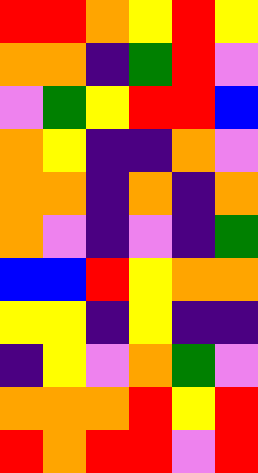[["red", "red", "orange", "yellow", "red", "yellow"], ["orange", "orange", "indigo", "green", "red", "violet"], ["violet", "green", "yellow", "red", "red", "blue"], ["orange", "yellow", "indigo", "indigo", "orange", "violet"], ["orange", "orange", "indigo", "orange", "indigo", "orange"], ["orange", "violet", "indigo", "violet", "indigo", "green"], ["blue", "blue", "red", "yellow", "orange", "orange"], ["yellow", "yellow", "indigo", "yellow", "indigo", "indigo"], ["indigo", "yellow", "violet", "orange", "green", "violet"], ["orange", "orange", "orange", "red", "yellow", "red"], ["red", "orange", "red", "red", "violet", "red"]]